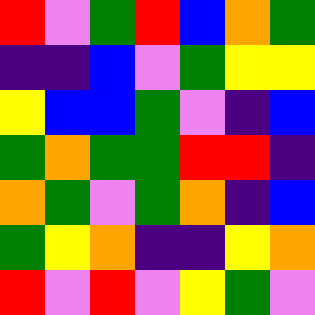[["red", "violet", "green", "red", "blue", "orange", "green"], ["indigo", "indigo", "blue", "violet", "green", "yellow", "yellow"], ["yellow", "blue", "blue", "green", "violet", "indigo", "blue"], ["green", "orange", "green", "green", "red", "red", "indigo"], ["orange", "green", "violet", "green", "orange", "indigo", "blue"], ["green", "yellow", "orange", "indigo", "indigo", "yellow", "orange"], ["red", "violet", "red", "violet", "yellow", "green", "violet"]]